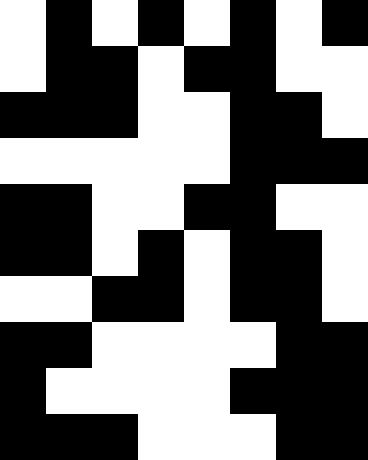[["white", "black", "white", "black", "white", "black", "white", "black"], ["white", "black", "black", "white", "black", "black", "white", "white"], ["black", "black", "black", "white", "white", "black", "black", "white"], ["white", "white", "white", "white", "white", "black", "black", "black"], ["black", "black", "white", "white", "black", "black", "white", "white"], ["black", "black", "white", "black", "white", "black", "black", "white"], ["white", "white", "black", "black", "white", "black", "black", "white"], ["black", "black", "white", "white", "white", "white", "black", "black"], ["black", "white", "white", "white", "white", "black", "black", "black"], ["black", "black", "black", "white", "white", "white", "black", "black"]]